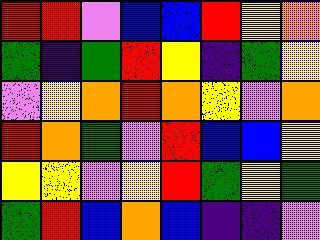[["red", "red", "violet", "blue", "blue", "red", "yellow", "orange"], ["green", "indigo", "green", "red", "yellow", "indigo", "green", "yellow"], ["violet", "yellow", "orange", "red", "orange", "yellow", "violet", "orange"], ["red", "orange", "green", "violet", "red", "blue", "blue", "yellow"], ["yellow", "yellow", "violet", "yellow", "red", "green", "yellow", "green"], ["green", "red", "blue", "orange", "blue", "indigo", "indigo", "violet"]]